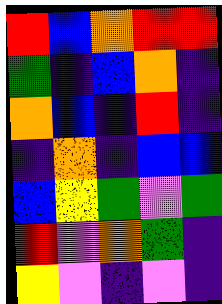[["red", "blue", "orange", "red", "red"], ["green", "indigo", "blue", "orange", "indigo"], ["orange", "blue", "indigo", "red", "indigo"], ["indigo", "orange", "indigo", "blue", "blue"], ["blue", "yellow", "green", "violet", "green"], ["red", "violet", "orange", "green", "indigo"], ["yellow", "violet", "indigo", "violet", "indigo"]]